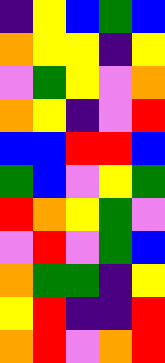[["indigo", "yellow", "blue", "green", "blue"], ["orange", "yellow", "yellow", "indigo", "yellow"], ["violet", "green", "yellow", "violet", "orange"], ["orange", "yellow", "indigo", "violet", "red"], ["blue", "blue", "red", "red", "blue"], ["green", "blue", "violet", "yellow", "green"], ["red", "orange", "yellow", "green", "violet"], ["violet", "red", "violet", "green", "blue"], ["orange", "green", "green", "indigo", "yellow"], ["yellow", "red", "indigo", "indigo", "red"], ["orange", "red", "violet", "orange", "red"]]